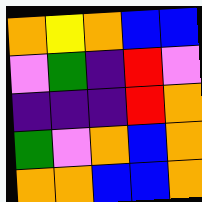[["orange", "yellow", "orange", "blue", "blue"], ["violet", "green", "indigo", "red", "violet"], ["indigo", "indigo", "indigo", "red", "orange"], ["green", "violet", "orange", "blue", "orange"], ["orange", "orange", "blue", "blue", "orange"]]